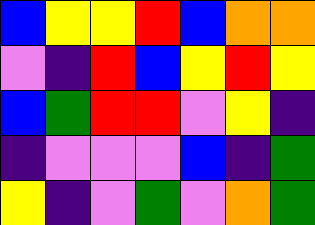[["blue", "yellow", "yellow", "red", "blue", "orange", "orange"], ["violet", "indigo", "red", "blue", "yellow", "red", "yellow"], ["blue", "green", "red", "red", "violet", "yellow", "indigo"], ["indigo", "violet", "violet", "violet", "blue", "indigo", "green"], ["yellow", "indigo", "violet", "green", "violet", "orange", "green"]]